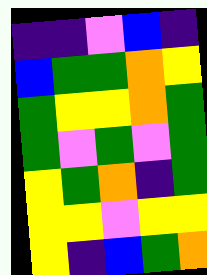[["indigo", "indigo", "violet", "blue", "indigo"], ["blue", "green", "green", "orange", "yellow"], ["green", "yellow", "yellow", "orange", "green"], ["green", "violet", "green", "violet", "green"], ["yellow", "green", "orange", "indigo", "green"], ["yellow", "yellow", "violet", "yellow", "yellow"], ["yellow", "indigo", "blue", "green", "orange"]]